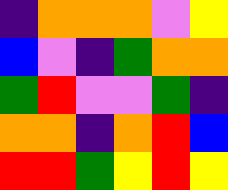[["indigo", "orange", "orange", "orange", "violet", "yellow"], ["blue", "violet", "indigo", "green", "orange", "orange"], ["green", "red", "violet", "violet", "green", "indigo"], ["orange", "orange", "indigo", "orange", "red", "blue"], ["red", "red", "green", "yellow", "red", "yellow"]]